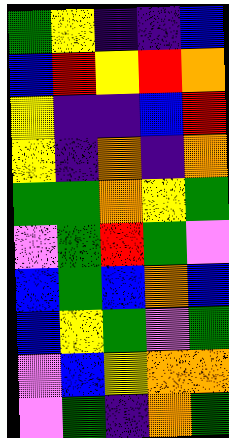[["green", "yellow", "indigo", "indigo", "blue"], ["blue", "red", "yellow", "red", "orange"], ["yellow", "indigo", "indigo", "blue", "red"], ["yellow", "indigo", "orange", "indigo", "orange"], ["green", "green", "orange", "yellow", "green"], ["violet", "green", "red", "green", "violet"], ["blue", "green", "blue", "orange", "blue"], ["blue", "yellow", "green", "violet", "green"], ["violet", "blue", "yellow", "orange", "orange"], ["violet", "green", "indigo", "orange", "green"]]